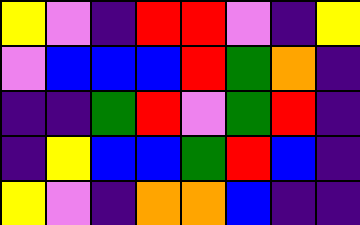[["yellow", "violet", "indigo", "red", "red", "violet", "indigo", "yellow"], ["violet", "blue", "blue", "blue", "red", "green", "orange", "indigo"], ["indigo", "indigo", "green", "red", "violet", "green", "red", "indigo"], ["indigo", "yellow", "blue", "blue", "green", "red", "blue", "indigo"], ["yellow", "violet", "indigo", "orange", "orange", "blue", "indigo", "indigo"]]